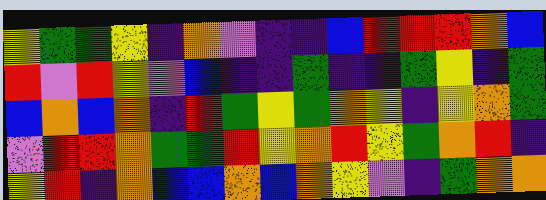[["yellow", "green", "green", "yellow", "indigo", "orange", "violet", "indigo", "indigo", "blue", "red", "red", "red", "orange", "blue"], ["red", "violet", "red", "yellow", "violet", "blue", "indigo", "indigo", "green", "indigo", "indigo", "green", "yellow", "indigo", "green"], ["blue", "orange", "blue", "orange", "indigo", "red", "green", "yellow", "green", "orange", "yellow", "indigo", "yellow", "orange", "green"], ["violet", "red", "red", "orange", "green", "green", "red", "yellow", "orange", "red", "yellow", "green", "orange", "red", "indigo"], ["yellow", "red", "indigo", "orange", "blue", "blue", "orange", "blue", "orange", "yellow", "violet", "indigo", "green", "orange", "orange"]]